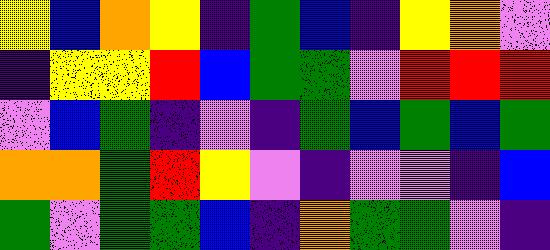[["yellow", "blue", "orange", "yellow", "indigo", "green", "blue", "indigo", "yellow", "orange", "violet"], ["indigo", "yellow", "yellow", "red", "blue", "green", "green", "violet", "red", "red", "red"], ["violet", "blue", "green", "indigo", "violet", "indigo", "green", "blue", "green", "blue", "green"], ["orange", "orange", "green", "red", "yellow", "violet", "indigo", "violet", "violet", "indigo", "blue"], ["green", "violet", "green", "green", "blue", "indigo", "orange", "green", "green", "violet", "indigo"]]